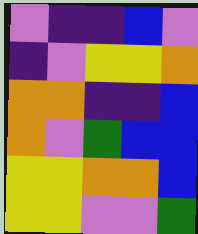[["violet", "indigo", "indigo", "blue", "violet"], ["indigo", "violet", "yellow", "yellow", "orange"], ["orange", "orange", "indigo", "indigo", "blue"], ["orange", "violet", "green", "blue", "blue"], ["yellow", "yellow", "orange", "orange", "blue"], ["yellow", "yellow", "violet", "violet", "green"]]